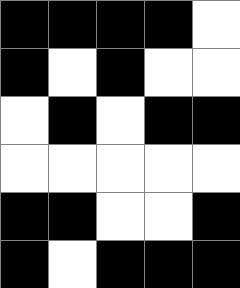[["black", "black", "black", "black", "white"], ["black", "white", "black", "white", "white"], ["white", "black", "white", "black", "black"], ["white", "white", "white", "white", "white"], ["black", "black", "white", "white", "black"], ["black", "white", "black", "black", "black"]]